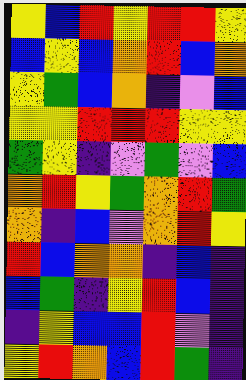[["yellow", "blue", "red", "yellow", "red", "red", "yellow"], ["blue", "yellow", "blue", "orange", "red", "blue", "orange"], ["yellow", "green", "blue", "orange", "indigo", "violet", "blue"], ["yellow", "yellow", "red", "red", "red", "yellow", "yellow"], ["green", "yellow", "indigo", "violet", "green", "violet", "blue"], ["orange", "red", "yellow", "green", "orange", "red", "green"], ["orange", "indigo", "blue", "violet", "orange", "red", "yellow"], ["red", "blue", "orange", "orange", "indigo", "blue", "indigo"], ["blue", "green", "indigo", "yellow", "red", "blue", "indigo"], ["indigo", "yellow", "blue", "blue", "red", "violet", "indigo"], ["yellow", "red", "orange", "blue", "red", "green", "indigo"]]